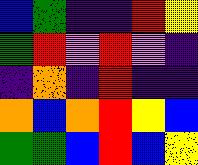[["blue", "green", "indigo", "indigo", "red", "yellow"], ["green", "red", "violet", "red", "violet", "indigo"], ["indigo", "orange", "indigo", "red", "indigo", "indigo"], ["orange", "blue", "orange", "red", "yellow", "blue"], ["green", "green", "blue", "red", "blue", "yellow"]]